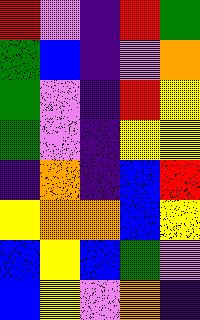[["red", "violet", "indigo", "red", "green"], ["green", "blue", "indigo", "violet", "orange"], ["green", "violet", "indigo", "red", "yellow"], ["green", "violet", "indigo", "yellow", "yellow"], ["indigo", "orange", "indigo", "blue", "red"], ["yellow", "orange", "orange", "blue", "yellow"], ["blue", "yellow", "blue", "green", "violet"], ["blue", "yellow", "violet", "orange", "indigo"]]